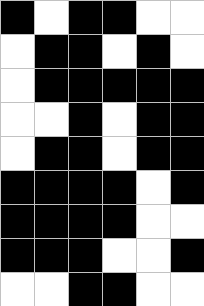[["black", "white", "black", "black", "white", "white"], ["white", "black", "black", "white", "black", "white"], ["white", "black", "black", "black", "black", "black"], ["white", "white", "black", "white", "black", "black"], ["white", "black", "black", "white", "black", "black"], ["black", "black", "black", "black", "white", "black"], ["black", "black", "black", "black", "white", "white"], ["black", "black", "black", "white", "white", "black"], ["white", "white", "black", "black", "white", "white"]]